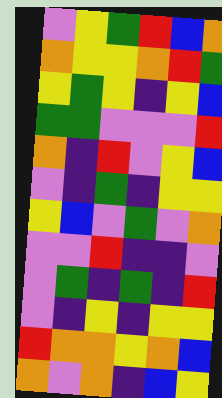[["violet", "yellow", "green", "red", "blue", "orange"], ["orange", "yellow", "yellow", "orange", "red", "green"], ["yellow", "green", "yellow", "indigo", "yellow", "blue"], ["green", "green", "violet", "violet", "violet", "red"], ["orange", "indigo", "red", "violet", "yellow", "blue"], ["violet", "indigo", "green", "indigo", "yellow", "yellow"], ["yellow", "blue", "violet", "green", "violet", "orange"], ["violet", "violet", "red", "indigo", "indigo", "violet"], ["violet", "green", "indigo", "green", "indigo", "red"], ["violet", "indigo", "yellow", "indigo", "yellow", "yellow"], ["red", "orange", "orange", "yellow", "orange", "blue"], ["orange", "violet", "orange", "indigo", "blue", "yellow"]]